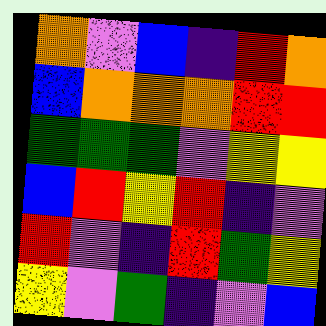[["orange", "violet", "blue", "indigo", "red", "orange"], ["blue", "orange", "orange", "orange", "red", "red"], ["green", "green", "green", "violet", "yellow", "yellow"], ["blue", "red", "yellow", "red", "indigo", "violet"], ["red", "violet", "indigo", "red", "green", "yellow"], ["yellow", "violet", "green", "indigo", "violet", "blue"]]